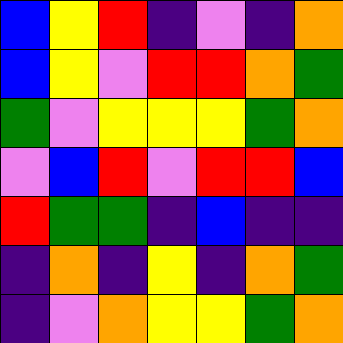[["blue", "yellow", "red", "indigo", "violet", "indigo", "orange"], ["blue", "yellow", "violet", "red", "red", "orange", "green"], ["green", "violet", "yellow", "yellow", "yellow", "green", "orange"], ["violet", "blue", "red", "violet", "red", "red", "blue"], ["red", "green", "green", "indigo", "blue", "indigo", "indigo"], ["indigo", "orange", "indigo", "yellow", "indigo", "orange", "green"], ["indigo", "violet", "orange", "yellow", "yellow", "green", "orange"]]